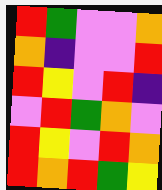[["red", "green", "violet", "violet", "orange"], ["orange", "indigo", "violet", "violet", "red"], ["red", "yellow", "violet", "red", "indigo"], ["violet", "red", "green", "orange", "violet"], ["red", "yellow", "violet", "red", "orange"], ["red", "orange", "red", "green", "yellow"]]